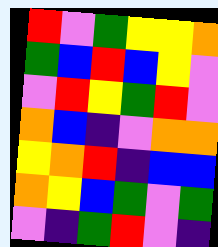[["red", "violet", "green", "yellow", "yellow", "orange"], ["green", "blue", "red", "blue", "yellow", "violet"], ["violet", "red", "yellow", "green", "red", "violet"], ["orange", "blue", "indigo", "violet", "orange", "orange"], ["yellow", "orange", "red", "indigo", "blue", "blue"], ["orange", "yellow", "blue", "green", "violet", "green"], ["violet", "indigo", "green", "red", "violet", "indigo"]]